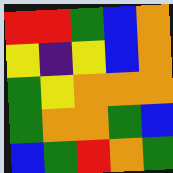[["red", "red", "green", "blue", "orange"], ["yellow", "indigo", "yellow", "blue", "orange"], ["green", "yellow", "orange", "orange", "orange"], ["green", "orange", "orange", "green", "blue"], ["blue", "green", "red", "orange", "green"]]